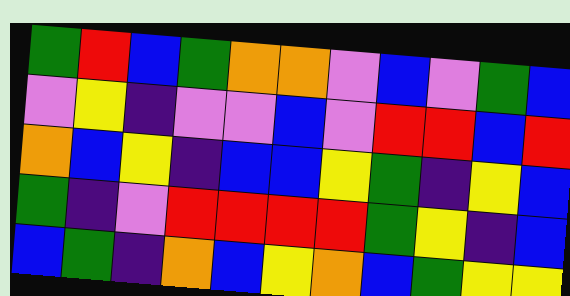[["green", "red", "blue", "green", "orange", "orange", "violet", "blue", "violet", "green", "blue"], ["violet", "yellow", "indigo", "violet", "violet", "blue", "violet", "red", "red", "blue", "red"], ["orange", "blue", "yellow", "indigo", "blue", "blue", "yellow", "green", "indigo", "yellow", "blue"], ["green", "indigo", "violet", "red", "red", "red", "red", "green", "yellow", "indigo", "blue"], ["blue", "green", "indigo", "orange", "blue", "yellow", "orange", "blue", "green", "yellow", "yellow"]]